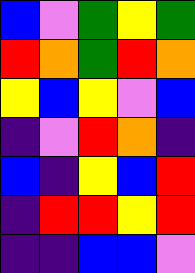[["blue", "violet", "green", "yellow", "green"], ["red", "orange", "green", "red", "orange"], ["yellow", "blue", "yellow", "violet", "blue"], ["indigo", "violet", "red", "orange", "indigo"], ["blue", "indigo", "yellow", "blue", "red"], ["indigo", "red", "red", "yellow", "red"], ["indigo", "indigo", "blue", "blue", "violet"]]